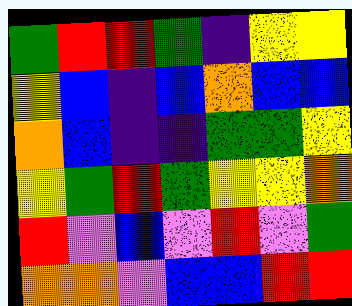[["green", "red", "red", "green", "indigo", "yellow", "yellow"], ["yellow", "blue", "indigo", "blue", "orange", "blue", "blue"], ["orange", "blue", "indigo", "indigo", "green", "green", "yellow"], ["yellow", "green", "red", "green", "yellow", "yellow", "orange"], ["red", "violet", "blue", "violet", "red", "violet", "green"], ["orange", "orange", "violet", "blue", "blue", "red", "red"]]